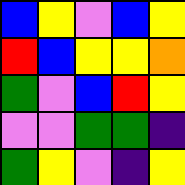[["blue", "yellow", "violet", "blue", "yellow"], ["red", "blue", "yellow", "yellow", "orange"], ["green", "violet", "blue", "red", "yellow"], ["violet", "violet", "green", "green", "indigo"], ["green", "yellow", "violet", "indigo", "yellow"]]